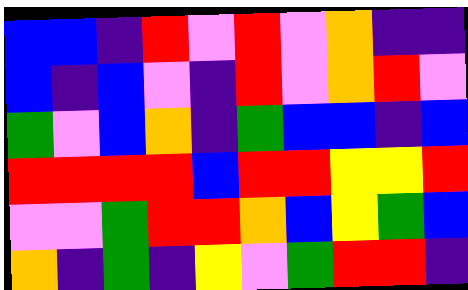[["blue", "blue", "indigo", "red", "violet", "red", "violet", "orange", "indigo", "indigo"], ["blue", "indigo", "blue", "violet", "indigo", "red", "violet", "orange", "red", "violet"], ["green", "violet", "blue", "orange", "indigo", "green", "blue", "blue", "indigo", "blue"], ["red", "red", "red", "red", "blue", "red", "red", "yellow", "yellow", "red"], ["violet", "violet", "green", "red", "red", "orange", "blue", "yellow", "green", "blue"], ["orange", "indigo", "green", "indigo", "yellow", "violet", "green", "red", "red", "indigo"]]